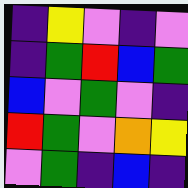[["indigo", "yellow", "violet", "indigo", "violet"], ["indigo", "green", "red", "blue", "green"], ["blue", "violet", "green", "violet", "indigo"], ["red", "green", "violet", "orange", "yellow"], ["violet", "green", "indigo", "blue", "indigo"]]